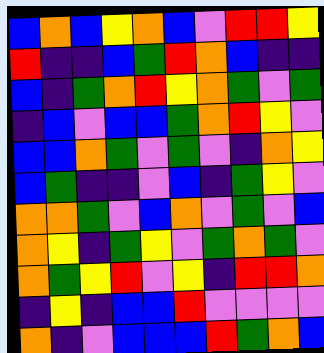[["blue", "orange", "blue", "yellow", "orange", "blue", "violet", "red", "red", "yellow"], ["red", "indigo", "indigo", "blue", "green", "red", "orange", "blue", "indigo", "indigo"], ["blue", "indigo", "green", "orange", "red", "yellow", "orange", "green", "violet", "green"], ["indigo", "blue", "violet", "blue", "blue", "green", "orange", "red", "yellow", "violet"], ["blue", "blue", "orange", "green", "violet", "green", "violet", "indigo", "orange", "yellow"], ["blue", "green", "indigo", "indigo", "violet", "blue", "indigo", "green", "yellow", "violet"], ["orange", "orange", "green", "violet", "blue", "orange", "violet", "green", "violet", "blue"], ["orange", "yellow", "indigo", "green", "yellow", "violet", "green", "orange", "green", "violet"], ["orange", "green", "yellow", "red", "violet", "yellow", "indigo", "red", "red", "orange"], ["indigo", "yellow", "indigo", "blue", "blue", "red", "violet", "violet", "violet", "violet"], ["orange", "indigo", "violet", "blue", "blue", "blue", "red", "green", "orange", "blue"]]